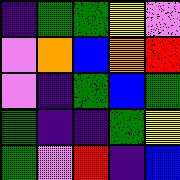[["indigo", "green", "green", "yellow", "violet"], ["violet", "orange", "blue", "orange", "red"], ["violet", "indigo", "green", "blue", "green"], ["green", "indigo", "indigo", "green", "yellow"], ["green", "violet", "red", "indigo", "blue"]]